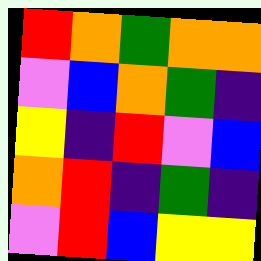[["red", "orange", "green", "orange", "orange"], ["violet", "blue", "orange", "green", "indigo"], ["yellow", "indigo", "red", "violet", "blue"], ["orange", "red", "indigo", "green", "indigo"], ["violet", "red", "blue", "yellow", "yellow"]]